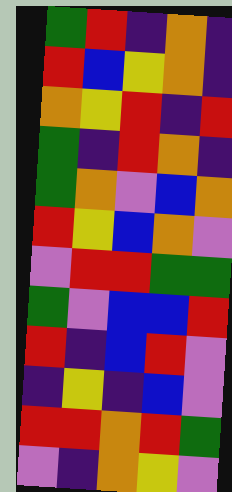[["green", "red", "indigo", "orange", "indigo"], ["red", "blue", "yellow", "orange", "indigo"], ["orange", "yellow", "red", "indigo", "red"], ["green", "indigo", "red", "orange", "indigo"], ["green", "orange", "violet", "blue", "orange"], ["red", "yellow", "blue", "orange", "violet"], ["violet", "red", "red", "green", "green"], ["green", "violet", "blue", "blue", "red"], ["red", "indigo", "blue", "red", "violet"], ["indigo", "yellow", "indigo", "blue", "violet"], ["red", "red", "orange", "red", "green"], ["violet", "indigo", "orange", "yellow", "violet"]]